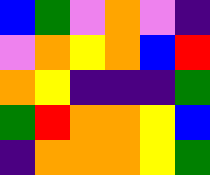[["blue", "green", "violet", "orange", "violet", "indigo"], ["violet", "orange", "yellow", "orange", "blue", "red"], ["orange", "yellow", "indigo", "indigo", "indigo", "green"], ["green", "red", "orange", "orange", "yellow", "blue"], ["indigo", "orange", "orange", "orange", "yellow", "green"]]